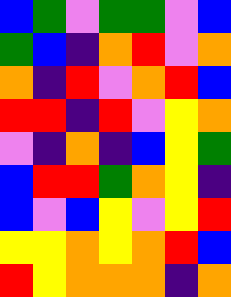[["blue", "green", "violet", "green", "green", "violet", "blue"], ["green", "blue", "indigo", "orange", "red", "violet", "orange"], ["orange", "indigo", "red", "violet", "orange", "red", "blue"], ["red", "red", "indigo", "red", "violet", "yellow", "orange"], ["violet", "indigo", "orange", "indigo", "blue", "yellow", "green"], ["blue", "red", "red", "green", "orange", "yellow", "indigo"], ["blue", "violet", "blue", "yellow", "violet", "yellow", "red"], ["yellow", "yellow", "orange", "yellow", "orange", "red", "blue"], ["red", "yellow", "orange", "orange", "orange", "indigo", "orange"]]